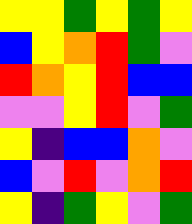[["yellow", "yellow", "green", "yellow", "green", "yellow"], ["blue", "yellow", "orange", "red", "green", "violet"], ["red", "orange", "yellow", "red", "blue", "blue"], ["violet", "violet", "yellow", "red", "violet", "green"], ["yellow", "indigo", "blue", "blue", "orange", "violet"], ["blue", "violet", "red", "violet", "orange", "red"], ["yellow", "indigo", "green", "yellow", "violet", "green"]]